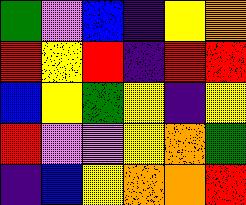[["green", "violet", "blue", "indigo", "yellow", "orange"], ["red", "yellow", "red", "indigo", "red", "red"], ["blue", "yellow", "green", "yellow", "indigo", "yellow"], ["red", "violet", "violet", "yellow", "orange", "green"], ["indigo", "blue", "yellow", "orange", "orange", "red"]]